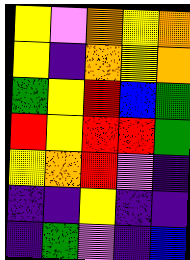[["yellow", "violet", "orange", "yellow", "orange"], ["yellow", "indigo", "orange", "yellow", "orange"], ["green", "yellow", "red", "blue", "green"], ["red", "yellow", "red", "red", "green"], ["yellow", "orange", "red", "violet", "indigo"], ["indigo", "indigo", "yellow", "indigo", "indigo"], ["indigo", "green", "violet", "indigo", "blue"]]